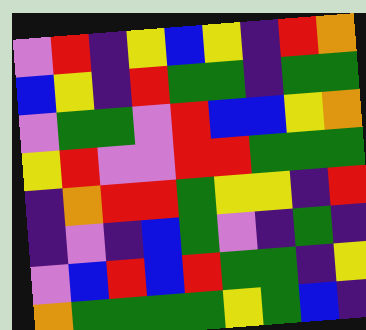[["violet", "red", "indigo", "yellow", "blue", "yellow", "indigo", "red", "orange"], ["blue", "yellow", "indigo", "red", "green", "green", "indigo", "green", "green"], ["violet", "green", "green", "violet", "red", "blue", "blue", "yellow", "orange"], ["yellow", "red", "violet", "violet", "red", "red", "green", "green", "green"], ["indigo", "orange", "red", "red", "green", "yellow", "yellow", "indigo", "red"], ["indigo", "violet", "indigo", "blue", "green", "violet", "indigo", "green", "indigo"], ["violet", "blue", "red", "blue", "red", "green", "green", "indigo", "yellow"], ["orange", "green", "green", "green", "green", "yellow", "green", "blue", "indigo"]]